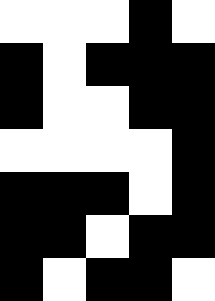[["white", "white", "white", "black", "white"], ["black", "white", "black", "black", "black"], ["black", "white", "white", "black", "black"], ["white", "white", "white", "white", "black"], ["black", "black", "black", "white", "black"], ["black", "black", "white", "black", "black"], ["black", "white", "black", "black", "white"]]